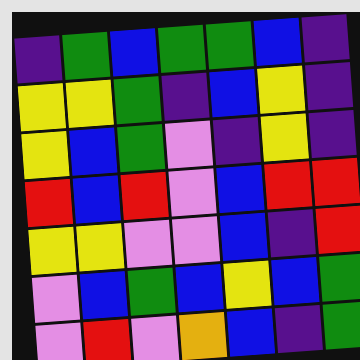[["indigo", "green", "blue", "green", "green", "blue", "indigo"], ["yellow", "yellow", "green", "indigo", "blue", "yellow", "indigo"], ["yellow", "blue", "green", "violet", "indigo", "yellow", "indigo"], ["red", "blue", "red", "violet", "blue", "red", "red"], ["yellow", "yellow", "violet", "violet", "blue", "indigo", "red"], ["violet", "blue", "green", "blue", "yellow", "blue", "green"], ["violet", "red", "violet", "orange", "blue", "indigo", "green"]]